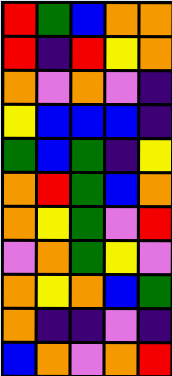[["red", "green", "blue", "orange", "orange"], ["red", "indigo", "red", "yellow", "orange"], ["orange", "violet", "orange", "violet", "indigo"], ["yellow", "blue", "blue", "blue", "indigo"], ["green", "blue", "green", "indigo", "yellow"], ["orange", "red", "green", "blue", "orange"], ["orange", "yellow", "green", "violet", "red"], ["violet", "orange", "green", "yellow", "violet"], ["orange", "yellow", "orange", "blue", "green"], ["orange", "indigo", "indigo", "violet", "indigo"], ["blue", "orange", "violet", "orange", "red"]]